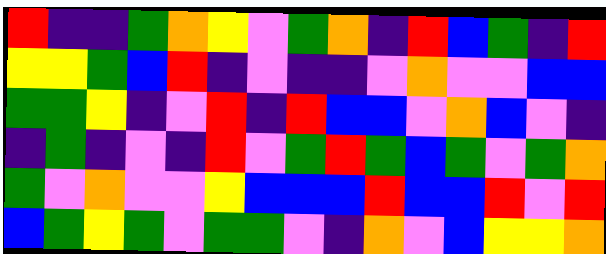[["red", "indigo", "indigo", "green", "orange", "yellow", "violet", "green", "orange", "indigo", "red", "blue", "green", "indigo", "red"], ["yellow", "yellow", "green", "blue", "red", "indigo", "violet", "indigo", "indigo", "violet", "orange", "violet", "violet", "blue", "blue"], ["green", "green", "yellow", "indigo", "violet", "red", "indigo", "red", "blue", "blue", "violet", "orange", "blue", "violet", "indigo"], ["indigo", "green", "indigo", "violet", "indigo", "red", "violet", "green", "red", "green", "blue", "green", "violet", "green", "orange"], ["green", "violet", "orange", "violet", "violet", "yellow", "blue", "blue", "blue", "red", "blue", "blue", "red", "violet", "red"], ["blue", "green", "yellow", "green", "violet", "green", "green", "violet", "indigo", "orange", "violet", "blue", "yellow", "yellow", "orange"]]